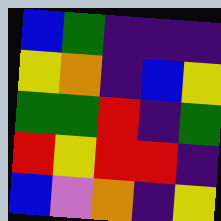[["blue", "green", "indigo", "indigo", "indigo"], ["yellow", "orange", "indigo", "blue", "yellow"], ["green", "green", "red", "indigo", "green"], ["red", "yellow", "red", "red", "indigo"], ["blue", "violet", "orange", "indigo", "yellow"]]